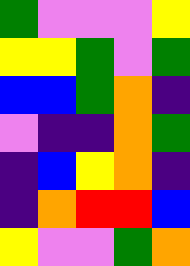[["green", "violet", "violet", "violet", "yellow"], ["yellow", "yellow", "green", "violet", "green"], ["blue", "blue", "green", "orange", "indigo"], ["violet", "indigo", "indigo", "orange", "green"], ["indigo", "blue", "yellow", "orange", "indigo"], ["indigo", "orange", "red", "red", "blue"], ["yellow", "violet", "violet", "green", "orange"]]